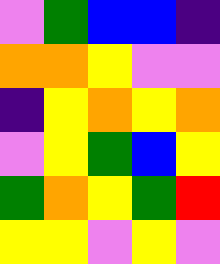[["violet", "green", "blue", "blue", "indigo"], ["orange", "orange", "yellow", "violet", "violet"], ["indigo", "yellow", "orange", "yellow", "orange"], ["violet", "yellow", "green", "blue", "yellow"], ["green", "orange", "yellow", "green", "red"], ["yellow", "yellow", "violet", "yellow", "violet"]]